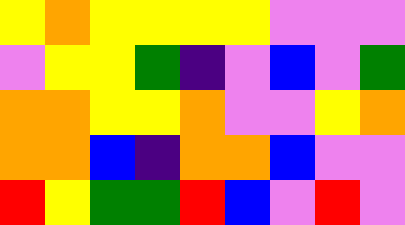[["yellow", "orange", "yellow", "yellow", "yellow", "yellow", "violet", "violet", "violet"], ["violet", "yellow", "yellow", "green", "indigo", "violet", "blue", "violet", "green"], ["orange", "orange", "yellow", "yellow", "orange", "violet", "violet", "yellow", "orange"], ["orange", "orange", "blue", "indigo", "orange", "orange", "blue", "violet", "violet"], ["red", "yellow", "green", "green", "red", "blue", "violet", "red", "violet"]]